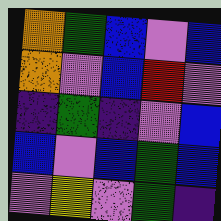[["orange", "green", "blue", "violet", "blue"], ["orange", "violet", "blue", "red", "violet"], ["indigo", "green", "indigo", "violet", "blue"], ["blue", "violet", "blue", "green", "blue"], ["violet", "yellow", "violet", "green", "indigo"]]